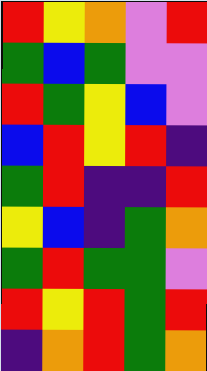[["red", "yellow", "orange", "violet", "red"], ["green", "blue", "green", "violet", "violet"], ["red", "green", "yellow", "blue", "violet"], ["blue", "red", "yellow", "red", "indigo"], ["green", "red", "indigo", "indigo", "red"], ["yellow", "blue", "indigo", "green", "orange"], ["green", "red", "green", "green", "violet"], ["red", "yellow", "red", "green", "red"], ["indigo", "orange", "red", "green", "orange"]]